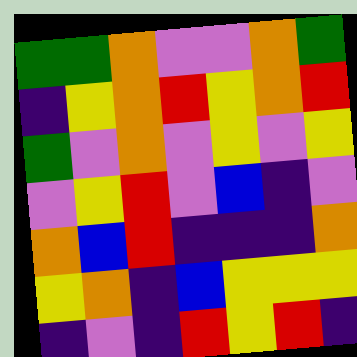[["green", "green", "orange", "violet", "violet", "orange", "green"], ["indigo", "yellow", "orange", "red", "yellow", "orange", "red"], ["green", "violet", "orange", "violet", "yellow", "violet", "yellow"], ["violet", "yellow", "red", "violet", "blue", "indigo", "violet"], ["orange", "blue", "red", "indigo", "indigo", "indigo", "orange"], ["yellow", "orange", "indigo", "blue", "yellow", "yellow", "yellow"], ["indigo", "violet", "indigo", "red", "yellow", "red", "indigo"]]